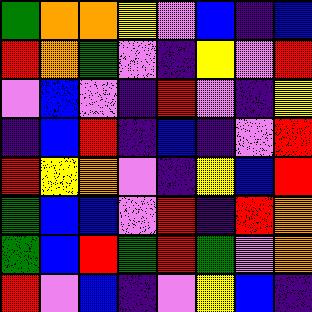[["green", "orange", "orange", "yellow", "violet", "blue", "indigo", "blue"], ["red", "orange", "green", "violet", "indigo", "yellow", "violet", "red"], ["violet", "blue", "violet", "indigo", "red", "violet", "indigo", "yellow"], ["indigo", "blue", "red", "indigo", "blue", "indigo", "violet", "red"], ["red", "yellow", "orange", "violet", "indigo", "yellow", "blue", "red"], ["green", "blue", "blue", "violet", "red", "indigo", "red", "orange"], ["green", "blue", "red", "green", "red", "green", "violet", "orange"], ["red", "violet", "blue", "indigo", "violet", "yellow", "blue", "indigo"]]